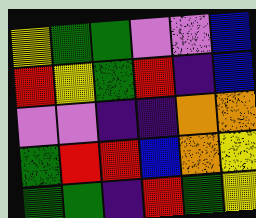[["yellow", "green", "green", "violet", "violet", "blue"], ["red", "yellow", "green", "red", "indigo", "blue"], ["violet", "violet", "indigo", "indigo", "orange", "orange"], ["green", "red", "red", "blue", "orange", "yellow"], ["green", "green", "indigo", "red", "green", "yellow"]]